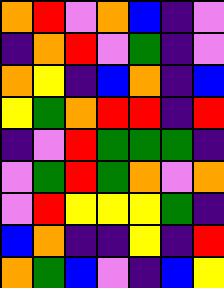[["orange", "red", "violet", "orange", "blue", "indigo", "violet"], ["indigo", "orange", "red", "violet", "green", "indigo", "violet"], ["orange", "yellow", "indigo", "blue", "orange", "indigo", "blue"], ["yellow", "green", "orange", "red", "red", "indigo", "red"], ["indigo", "violet", "red", "green", "green", "green", "indigo"], ["violet", "green", "red", "green", "orange", "violet", "orange"], ["violet", "red", "yellow", "yellow", "yellow", "green", "indigo"], ["blue", "orange", "indigo", "indigo", "yellow", "indigo", "red"], ["orange", "green", "blue", "violet", "indigo", "blue", "yellow"]]